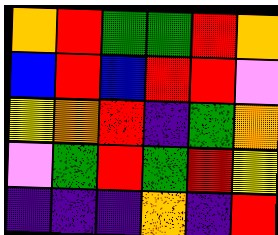[["orange", "red", "green", "green", "red", "orange"], ["blue", "red", "blue", "red", "red", "violet"], ["yellow", "orange", "red", "indigo", "green", "orange"], ["violet", "green", "red", "green", "red", "yellow"], ["indigo", "indigo", "indigo", "orange", "indigo", "red"]]